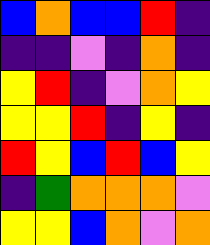[["blue", "orange", "blue", "blue", "red", "indigo"], ["indigo", "indigo", "violet", "indigo", "orange", "indigo"], ["yellow", "red", "indigo", "violet", "orange", "yellow"], ["yellow", "yellow", "red", "indigo", "yellow", "indigo"], ["red", "yellow", "blue", "red", "blue", "yellow"], ["indigo", "green", "orange", "orange", "orange", "violet"], ["yellow", "yellow", "blue", "orange", "violet", "orange"]]